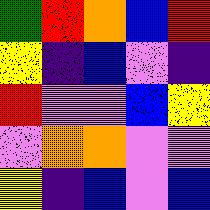[["green", "red", "orange", "blue", "red"], ["yellow", "indigo", "blue", "violet", "indigo"], ["red", "violet", "violet", "blue", "yellow"], ["violet", "orange", "orange", "violet", "violet"], ["yellow", "indigo", "blue", "violet", "blue"]]